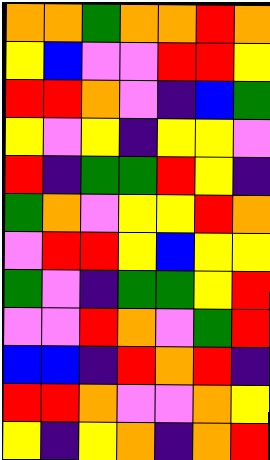[["orange", "orange", "green", "orange", "orange", "red", "orange"], ["yellow", "blue", "violet", "violet", "red", "red", "yellow"], ["red", "red", "orange", "violet", "indigo", "blue", "green"], ["yellow", "violet", "yellow", "indigo", "yellow", "yellow", "violet"], ["red", "indigo", "green", "green", "red", "yellow", "indigo"], ["green", "orange", "violet", "yellow", "yellow", "red", "orange"], ["violet", "red", "red", "yellow", "blue", "yellow", "yellow"], ["green", "violet", "indigo", "green", "green", "yellow", "red"], ["violet", "violet", "red", "orange", "violet", "green", "red"], ["blue", "blue", "indigo", "red", "orange", "red", "indigo"], ["red", "red", "orange", "violet", "violet", "orange", "yellow"], ["yellow", "indigo", "yellow", "orange", "indigo", "orange", "red"]]